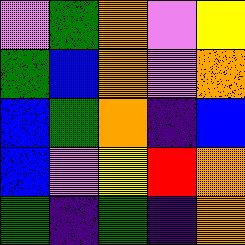[["violet", "green", "orange", "violet", "yellow"], ["green", "blue", "orange", "violet", "orange"], ["blue", "green", "orange", "indigo", "blue"], ["blue", "violet", "yellow", "red", "orange"], ["green", "indigo", "green", "indigo", "orange"]]